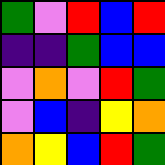[["green", "violet", "red", "blue", "red"], ["indigo", "indigo", "green", "blue", "blue"], ["violet", "orange", "violet", "red", "green"], ["violet", "blue", "indigo", "yellow", "orange"], ["orange", "yellow", "blue", "red", "green"]]